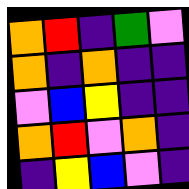[["orange", "red", "indigo", "green", "violet"], ["orange", "indigo", "orange", "indigo", "indigo"], ["violet", "blue", "yellow", "indigo", "indigo"], ["orange", "red", "violet", "orange", "indigo"], ["indigo", "yellow", "blue", "violet", "indigo"]]